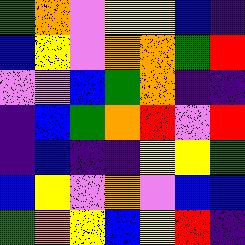[["green", "orange", "violet", "yellow", "yellow", "blue", "indigo"], ["blue", "yellow", "violet", "orange", "orange", "green", "red"], ["violet", "violet", "blue", "green", "orange", "indigo", "indigo"], ["indigo", "blue", "green", "orange", "red", "violet", "red"], ["indigo", "blue", "indigo", "indigo", "yellow", "yellow", "green"], ["blue", "yellow", "violet", "orange", "violet", "blue", "blue"], ["green", "orange", "yellow", "blue", "yellow", "red", "indigo"]]